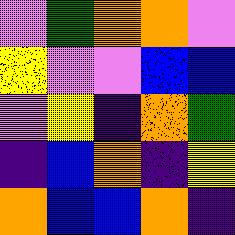[["violet", "green", "orange", "orange", "violet"], ["yellow", "violet", "violet", "blue", "blue"], ["violet", "yellow", "indigo", "orange", "green"], ["indigo", "blue", "orange", "indigo", "yellow"], ["orange", "blue", "blue", "orange", "indigo"]]